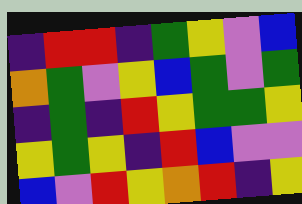[["indigo", "red", "red", "indigo", "green", "yellow", "violet", "blue"], ["orange", "green", "violet", "yellow", "blue", "green", "violet", "green"], ["indigo", "green", "indigo", "red", "yellow", "green", "green", "yellow"], ["yellow", "green", "yellow", "indigo", "red", "blue", "violet", "violet"], ["blue", "violet", "red", "yellow", "orange", "red", "indigo", "yellow"]]